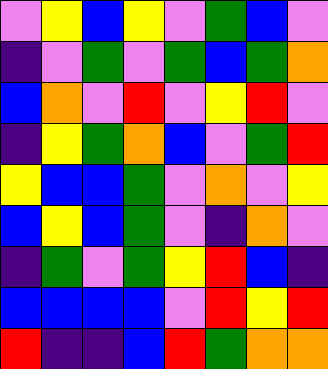[["violet", "yellow", "blue", "yellow", "violet", "green", "blue", "violet"], ["indigo", "violet", "green", "violet", "green", "blue", "green", "orange"], ["blue", "orange", "violet", "red", "violet", "yellow", "red", "violet"], ["indigo", "yellow", "green", "orange", "blue", "violet", "green", "red"], ["yellow", "blue", "blue", "green", "violet", "orange", "violet", "yellow"], ["blue", "yellow", "blue", "green", "violet", "indigo", "orange", "violet"], ["indigo", "green", "violet", "green", "yellow", "red", "blue", "indigo"], ["blue", "blue", "blue", "blue", "violet", "red", "yellow", "red"], ["red", "indigo", "indigo", "blue", "red", "green", "orange", "orange"]]